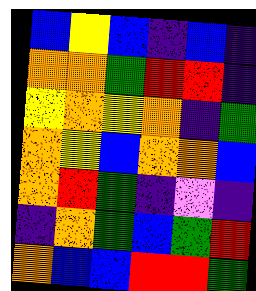[["blue", "yellow", "blue", "indigo", "blue", "indigo"], ["orange", "orange", "green", "red", "red", "indigo"], ["yellow", "orange", "yellow", "orange", "indigo", "green"], ["orange", "yellow", "blue", "orange", "orange", "blue"], ["orange", "red", "green", "indigo", "violet", "indigo"], ["indigo", "orange", "green", "blue", "green", "red"], ["orange", "blue", "blue", "red", "red", "green"]]